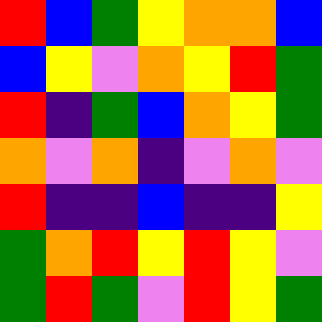[["red", "blue", "green", "yellow", "orange", "orange", "blue"], ["blue", "yellow", "violet", "orange", "yellow", "red", "green"], ["red", "indigo", "green", "blue", "orange", "yellow", "green"], ["orange", "violet", "orange", "indigo", "violet", "orange", "violet"], ["red", "indigo", "indigo", "blue", "indigo", "indigo", "yellow"], ["green", "orange", "red", "yellow", "red", "yellow", "violet"], ["green", "red", "green", "violet", "red", "yellow", "green"]]